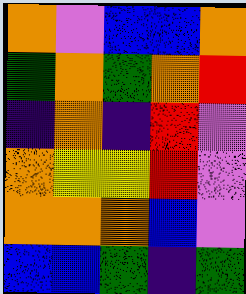[["orange", "violet", "blue", "blue", "orange"], ["green", "orange", "green", "orange", "red"], ["indigo", "orange", "indigo", "red", "violet"], ["orange", "yellow", "yellow", "red", "violet"], ["orange", "orange", "orange", "blue", "violet"], ["blue", "blue", "green", "indigo", "green"]]